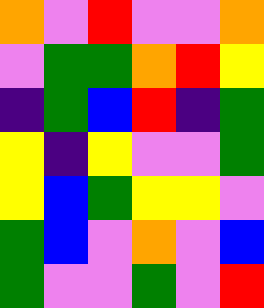[["orange", "violet", "red", "violet", "violet", "orange"], ["violet", "green", "green", "orange", "red", "yellow"], ["indigo", "green", "blue", "red", "indigo", "green"], ["yellow", "indigo", "yellow", "violet", "violet", "green"], ["yellow", "blue", "green", "yellow", "yellow", "violet"], ["green", "blue", "violet", "orange", "violet", "blue"], ["green", "violet", "violet", "green", "violet", "red"]]